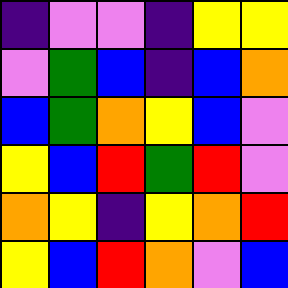[["indigo", "violet", "violet", "indigo", "yellow", "yellow"], ["violet", "green", "blue", "indigo", "blue", "orange"], ["blue", "green", "orange", "yellow", "blue", "violet"], ["yellow", "blue", "red", "green", "red", "violet"], ["orange", "yellow", "indigo", "yellow", "orange", "red"], ["yellow", "blue", "red", "orange", "violet", "blue"]]